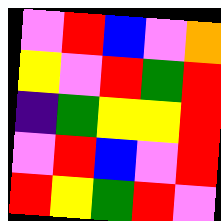[["violet", "red", "blue", "violet", "orange"], ["yellow", "violet", "red", "green", "red"], ["indigo", "green", "yellow", "yellow", "red"], ["violet", "red", "blue", "violet", "red"], ["red", "yellow", "green", "red", "violet"]]